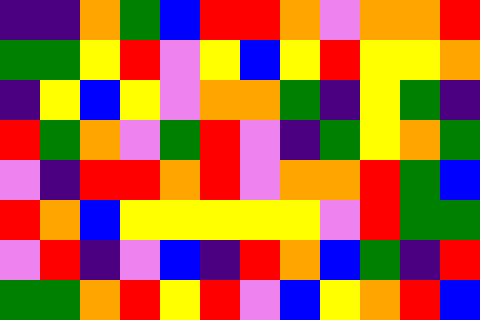[["indigo", "indigo", "orange", "green", "blue", "red", "red", "orange", "violet", "orange", "orange", "red"], ["green", "green", "yellow", "red", "violet", "yellow", "blue", "yellow", "red", "yellow", "yellow", "orange"], ["indigo", "yellow", "blue", "yellow", "violet", "orange", "orange", "green", "indigo", "yellow", "green", "indigo"], ["red", "green", "orange", "violet", "green", "red", "violet", "indigo", "green", "yellow", "orange", "green"], ["violet", "indigo", "red", "red", "orange", "red", "violet", "orange", "orange", "red", "green", "blue"], ["red", "orange", "blue", "yellow", "yellow", "yellow", "yellow", "yellow", "violet", "red", "green", "green"], ["violet", "red", "indigo", "violet", "blue", "indigo", "red", "orange", "blue", "green", "indigo", "red"], ["green", "green", "orange", "red", "yellow", "red", "violet", "blue", "yellow", "orange", "red", "blue"]]